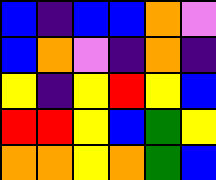[["blue", "indigo", "blue", "blue", "orange", "violet"], ["blue", "orange", "violet", "indigo", "orange", "indigo"], ["yellow", "indigo", "yellow", "red", "yellow", "blue"], ["red", "red", "yellow", "blue", "green", "yellow"], ["orange", "orange", "yellow", "orange", "green", "blue"]]